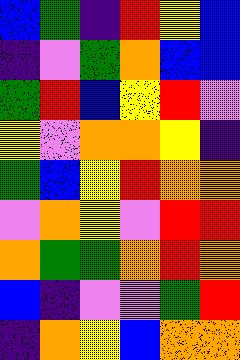[["blue", "green", "indigo", "red", "yellow", "blue"], ["indigo", "violet", "green", "orange", "blue", "blue"], ["green", "red", "blue", "yellow", "red", "violet"], ["yellow", "violet", "orange", "orange", "yellow", "indigo"], ["green", "blue", "yellow", "red", "orange", "orange"], ["violet", "orange", "yellow", "violet", "red", "red"], ["orange", "green", "green", "orange", "red", "orange"], ["blue", "indigo", "violet", "violet", "green", "red"], ["indigo", "orange", "yellow", "blue", "orange", "orange"]]